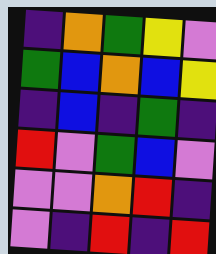[["indigo", "orange", "green", "yellow", "violet"], ["green", "blue", "orange", "blue", "yellow"], ["indigo", "blue", "indigo", "green", "indigo"], ["red", "violet", "green", "blue", "violet"], ["violet", "violet", "orange", "red", "indigo"], ["violet", "indigo", "red", "indigo", "red"]]